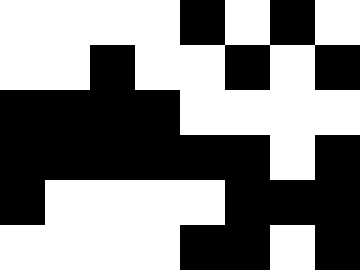[["white", "white", "white", "white", "black", "white", "black", "white"], ["white", "white", "black", "white", "white", "black", "white", "black"], ["black", "black", "black", "black", "white", "white", "white", "white"], ["black", "black", "black", "black", "black", "black", "white", "black"], ["black", "white", "white", "white", "white", "black", "black", "black"], ["white", "white", "white", "white", "black", "black", "white", "black"]]